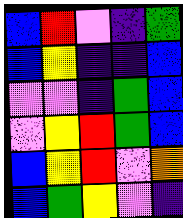[["blue", "red", "violet", "indigo", "green"], ["blue", "yellow", "indigo", "indigo", "blue"], ["violet", "violet", "indigo", "green", "blue"], ["violet", "yellow", "red", "green", "blue"], ["blue", "yellow", "red", "violet", "orange"], ["blue", "green", "yellow", "violet", "indigo"]]